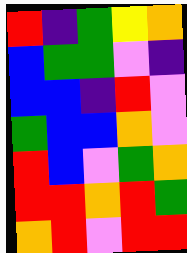[["red", "indigo", "green", "yellow", "orange"], ["blue", "green", "green", "violet", "indigo"], ["blue", "blue", "indigo", "red", "violet"], ["green", "blue", "blue", "orange", "violet"], ["red", "blue", "violet", "green", "orange"], ["red", "red", "orange", "red", "green"], ["orange", "red", "violet", "red", "red"]]